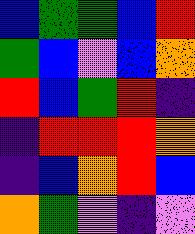[["blue", "green", "green", "blue", "red"], ["green", "blue", "violet", "blue", "orange"], ["red", "blue", "green", "red", "indigo"], ["indigo", "red", "red", "red", "orange"], ["indigo", "blue", "orange", "red", "blue"], ["orange", "green", "violet", "indigo", "violet"]]